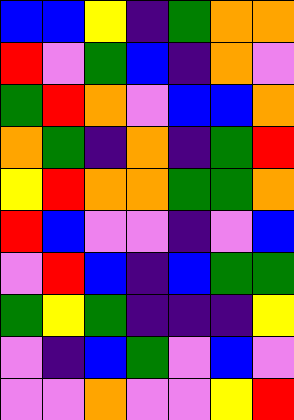[["blue", "blue", "yellow", "indigo", "green", "orange", "orange"], ["red", "violet", "green", "blue", "indigo", "orange", "violet"], ["green", "red", "orange", "violet", "blue", "blue", "orange"], ["orange", "green", "indigo", "orange", "indigo", "green", "red"], ["yellow", "red", "orange", "orange", "green", "green", "orange"], ["red", "blue", "violet", "violet", "indigo", "violet", "blue"], ["violet", "red", "blue", "indigo", "blue", "green", "green"], ["green", "yellow", "green", "indigo", "indigo", "indigo", "yellow"], ["violet", "indigo", "blue", "green", "violet", "blue", "violet"], ["violet", "violet", "orange", "violet", "violet", "yellow", "red"]]